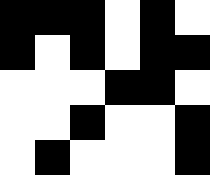[["black", "black", "black", "white", "black", "white"], ["black", "white", "black", "white", "black", "black"], ["white", "white", "white", "black", "black", "white"], ["white", "white", "black", "white", "white", "black"], ["white", "black", "white", "white", "white", "black"]]